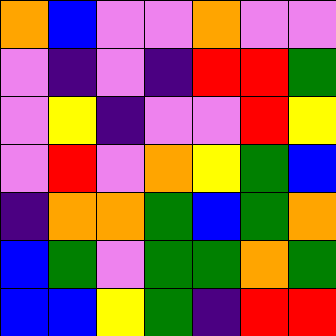[["orange", "blue", "violet", "violet", "orange", "violet", "violet"], ["violet", "indigo", "violet", "indigo", "red", "red", "green"], ["violet", "yellow", "indigo", "violet", "violet", "red", "yellow"], ["violet", "red", "violet", "orange", "yellow", "green", "blue"], ["indigo", "orange", "orange", "green", "blue", "green", "orange"], ["blue", "green", "violet", "green", "green", "orange", "green"], ["blue", "blue", "yellow", "green", "indigo", "red", "red"]]